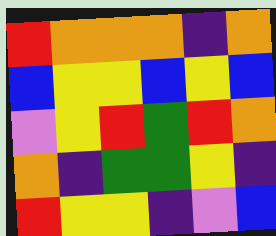[["red", "orange", "orange", "orange", "indigo", "orange"], ["blue", "yellow", "yellow", "blue", "yellow", "blue"], ["violet", "yellow", "red", "green", "red", "orange"], ["orange", "indigo", "green", "green", "yellow", "indigo"], ["red", "yellow", "yellow", "indigo", "violet", "blue"]]